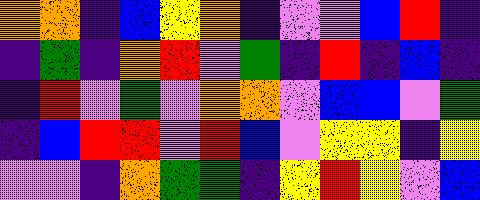[["orange", "orange", "indigo", "blue", "yellow", "orange", "indigo", "violet", "violet", "blue", "red", "indigo"], ["indigo", "green", "indigo", "orange", "red", "violet", "green", "indigo", "red", "indigo", "blue", "indigo"], ["indigo", "red", "violet", "green", "violet", "orange", "orange", "violet", "blue", "blue", "violet", "green"], ["indigo", "blue", "red", "red", "violet", "red", "blue", "violet", "yellow", "yellow", "indigo", "yellow"], ["violet", "violet", "indigo", "orange", "green", "green", "indigo", "yellow", "red", "yellow", "violet", "blue"]]